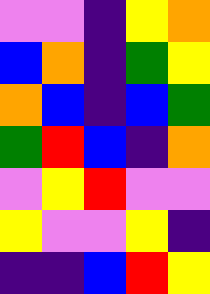[["violet", "violet", "indigo", "yellow", "orange"], ["blue", "orange", "indigo", "green", "yellow"], ["orange", "blue", "indigo", "blue", "green"], ["green", "red", "blue", "indigo", "orange"], ["violet", "yellow", "red", "violet", "violet"], ["yellow", "violet", "violet", "yellow", "indigo"], ["indigo", "indigo", "blue", "red", "yellow"]]